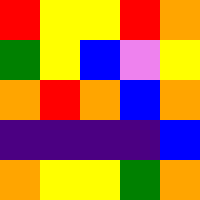[["red", "yellow", "yellow", "red", "orange"], ["green", "yellow", "blue", "violet", "yellow"], ["orange", "red", "orange", "blue", "orange"], ["indigo", "indigo", "indigo", "indigo", "blue"], ["orange", "yellow", "yellow", "green", "orange"]]